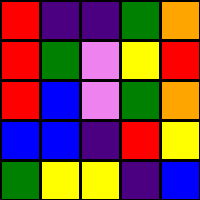[["red", "indigo", "indigo", "green", "orange"], ["red", "green", "violet", "yellow", "red"], ["red", "blue", "violet", "green", "orange"], ["blue", "blue", "indigo", "red", "yellow"], ["green", "yellow", "yellow", "indigo", "blue"]]